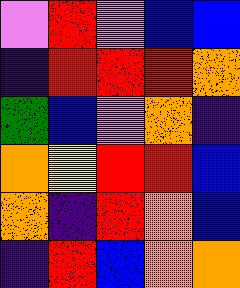[["violet", "red", "violet", "blue", "blue"], ["indigo", "red", "red", "red", "orange"], ["green", "blue", "violet", "orange", "indigo"], ["orange", "yellow", "red", "red", "blue"], ["orange", "indigo", "red", "orange", "blue"], ["indigo", "red", "blue", "orange", "orange"]]